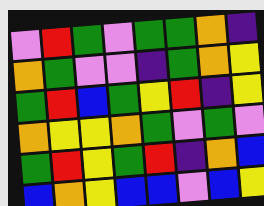[["violet", "red", "green", "violet", "green", "green", "orange", "indigo"], ["orange", "green", "violet", "violet", "indigo", "green", "orange", "yellow"], ["green", "red", "blue", "green", "yellow", "red", "indigo", "yellow"], ["orange", "yellow", "yellow", "orange", "green", "violet", "green", "violet"], ["green", "red", "yellow", "green", "red", "indigo", "orange", "blue"], ["blue", "orange", "yellow", "blue", "blue", "violet", "blue", "yellow"]]